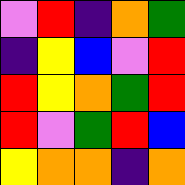[["violet", "red", "indigo", "orange", "green"], ["indigo", "yellow", "blue", "violet", "red"], ["red", "yellow", "orange", "green", "red"], ["red", "violet", "green", "red", "blue"], ["yellow", "orange", "orange", "indigo", "orange"]]